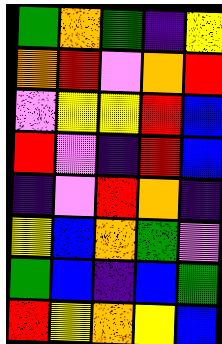[["green", "orange", "green", "indigo", "yellow"], ["orange", "red", "violet", "orange", "red"], ["violet", "yellow", "yellow", "red", "blue"], ["red", "violet", "indigo", "red", "blue"], ["indigo", "violet", "red", "orange", "indigo"], ["yellow", "blue", "orange", "green", "violet"], ["green", "blue", "indigo", "blue", "green"], ["red", "yellow", "orange", "yellow", "blue"]]